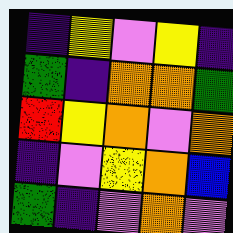[["indigo", "yellow", "violet", "yellow", "indigo"], ["green", "indigo", "orange", "orange", "green"], ["red", "yellow", "orange", "violet", "orange"], ["indigo", "violet", "yellow", "orange", "blue"], ["green", "indigo", "violet", "orange", "violet"]]